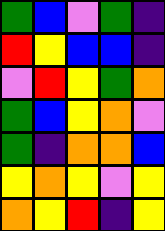[["green", "blue", "violet", "green", "indigo"], ["red", "yellow", "blue", "blue", "indigo"], ["violet", "red", "yellow", "green", "orange"], ["green", "blue", "yellow", "orange", "violet"], ["green", "indigo", "orange", "orange", "blue"], ["yellow", "orange", "yellow", "violet", "yellow"], ["orange", "yellow", "red", "indigo", "yellow"]]